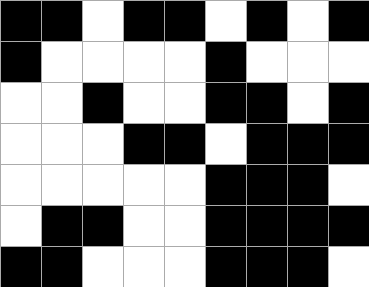[["black", "black", "white", "black", "black", "white", "black", "white", "black"], ["black", "white", "white", "white", "white", "black", "white", "white", "white"], ["white", "white", "black", "white", "white", "black", "black", "white", "black"], ["white", "white", "white", "black", "black", "white", "black", "black", "black"], ["white", "white", "white", "white", "white", "black", "black", "black", "white"], ["white", "black", "black", "white", "white", "black", "black", "black", "black"], ["black", "black", "white", "white", "white", "black", "black", "black", "white"]]